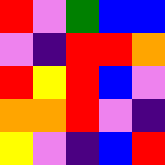[["red", "violet", "green", "blue", "blue"], ["violet", "indigo", "red", "red", "orange"], ["red", "yellow", "red", "blue", "violet"], ["orange", "orange", "red", "violet", "indigo"], ["yellow", "violet", "indigo", "blue", "red"]]